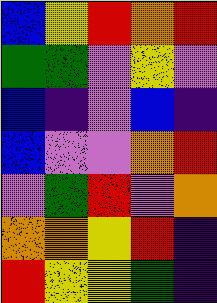[["blue", "yellow", "red", "orange", "red"], ["green", "green", "violet", "yellow", "violet"], ["blue", "indigo", "violet", "blue", "indigo"], ["blue", "violet", "violet", "orange", "red"], ["violet", "green", "red", "violet", "orange"], ["orange", "orange", "yellow", "red", "indigo"], ["red", "yellow", "yellow", "green", "indigo"]]